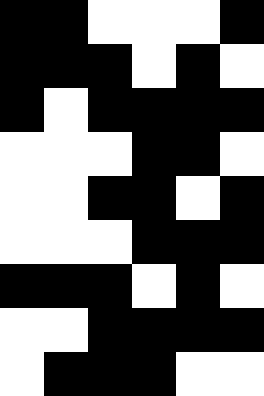[["black", "black", "white", "white", "white", "black"], ["black", "black", "black", "white", "black", "white"], ["black", "white", "black", "black", "black", "black"], ["white", "white", "white", "black", "black", "white"], ["white", "white", "black", "black", "white", "black"], ["white", "white", "white", "black", "black", "black"], ["black", "black", "black", "white", "black", "white"], ["white", "white", "black", "black", "black", "black"], ["white", "black", "black", "black", "white", "white"]]